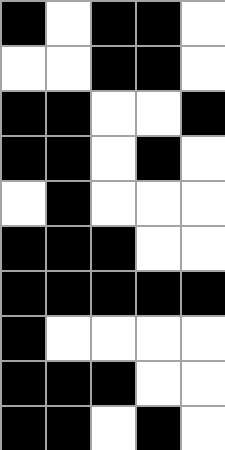[["black", "white", "black", "black", "white"], ["white", "white", "black", "black", "white"], ["black", "black", "white", "white", "black"], ["black", "black", "white", "black", "white"], ["white", "black", "white", "white", "white"], ["black", "black", "black", "white", "white"], ["black", "black", "black", "black", "black"], ["black", "white", "white", "white", "white"], ["black", "black", "black", "white", "white"], ["black", "black", "white", "black", "white"]]